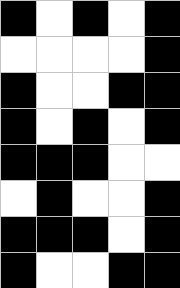[["black", "white", "black", "white", "black"], ["white", "white", "white", "white", "black"], ["black", "white", "white", "black", "black"], ["black", "white", "black", "white", "black"], ["black", "black", "black", "white", "white"], ["white", "black", "white", "white", "black"], ["black", "black", "black", "white", "black"], ["black", "white", "white", "black", "black"]]